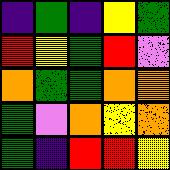[["indigo", "green", "indigo", "yellow", "green"], ["red", "yellow", "green", "red", "violet"], ["orange", "green", "green", "orange", "orange"], ["green", "violet", "orange", "yellow", "orange"], ["green", "indigo", "red", "red", "yellow"]]